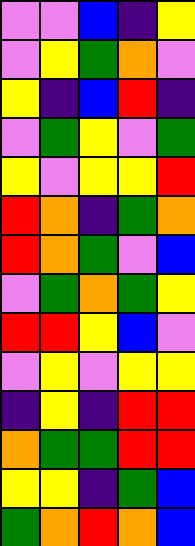[["violet", "violet", "blue", "indigo", "yellow"], ["violet", "yellow", "green", "orange", "violet"], ["yellow", "indigo", "blue", "red", "indigo"], ["violet", "green", "yellow", "violet", "green"], ["yellow", "violet", "yellow", "yellow", "red"], ["red", "orange", "indigo", "green", "orange"], ["red", "orange", "green", "violet", "blue"], ["violet", "green", "orange", "green", "yellow"], ["red", "red", "yellow", "blue", "violet"], ["violet", "yellow", "violet", "yellow", "yellow"], ["indigo", "yellow", "indigo", "red", "red"], ["orange", "green", "green", "red", "red"], ["yellow", "yellow", "indigo", "green", "blue"], ["green", "orange", "red", "orange", "blue"]]